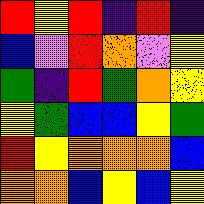[["red", "yellow", "red", "indigo", "red", "indigo"], ["blue", "violet", "red", "orange", "violet", "yellow"], ["green", "indigo", "red", "green", "orange", "yellow"], ["yellow", "green", "blue", "blue", "yellow", "green"], ["red", "yellow", "orange", "orange", "orange", "blue"], ["orange", "orange", "blue", "yellow", "blue", "yellow"]]